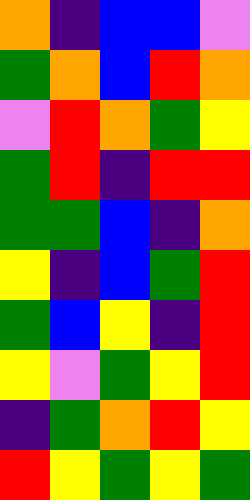[["orange", "indigo", "blue", "blue", "violet"], ["green", "orange", "blue", "red", "orange"], ["violet", "red", "orange", "green", "yellow"], ["green", "red", "indigo", "red", "red"], ["green", "green", "blue", "indigo", "orange"], ["yellow", "indigo", "blue", "green", "red"], ["green", "blue", "yellow", "indigo", "red"], ["yellow", "violet", "green", "yellow", "red"], ["indigo", "green", "orange", "red", "yellow"], ["red", "yellow", "green", "yellow", "green"]]